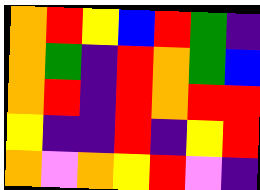[["orange", "red", "yellow", "blue", "red", "green", "indigo"], ["orange", "green", "indigo", "red", "orange", "green", "blue"], ["orange", "red", "indigo", "red", "orange", "red", "red"], ["yellow", "indigo", "indigo", "red", "indigo", "yellow", "red"], ["orange", "violet", "orange", "yellow", "red", "violet", "indigo"]]